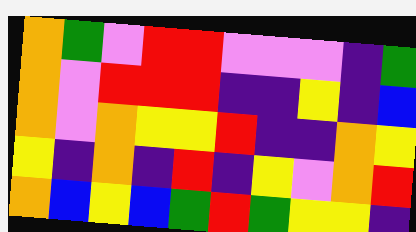[["orange", "green", "violet", "red", "red", "violet", "violet", "violet", "indigo", "green"], ["orange", "violet", "red", "red", "red", "indigo", "indigo", "yellow", "indigo", "blue"], ["orange", "violet", "orange", "yellow", "yellow", "red", "indigo", "indigo", "orange", "yellow"], ["yellow", "indigo", "orange", "indigo", "red", "indigo", "yellow", "violet", "orange", "red"], ["orange", "blue", "yellow", "blue", "green", "red", "green", "yellow", "yellow", "indigo"]]